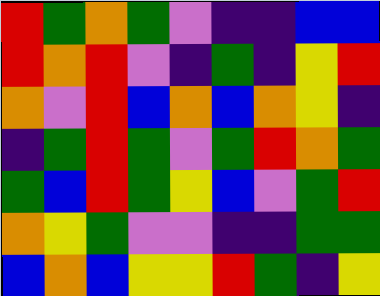[["red", "green", "orange", "green", "violet", "indigo", "indigo", "blue", "blue"], ["red", "orange", "red", "violet", "indigo", "green", "indigo", "yellow", "red"], ["orange", "violet", "red", "blue", "orange", "blue", "orange", "yellow", "indigo"], ["indigo", "green", "red", "green", "violet", "green", "red", "orange", "green"], ["green", "blue", "red", "green", "yellow", "blue", "violet", "green", "red"], ["orange", "yellow", "green", "violet", "violet", "indigo", "indigo", "green", "green"], ["blue", "orange", "blue", "yellow", "yellow", "red", "green", "indigo", "yellow"]]